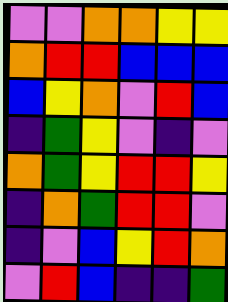[["violet", "violet", "orange", "orange", "yellow", "yellow"], ["orange", "red", "red", "blue", "blue", "blue"], ["blue", "yellow", "orange", "violet", "red", "blue"], ["indigo", "green", "yellow", "violet", "indigo", "violet"], ["orange", "green", "yellow", "red", "red", "yellow"], ["indigo", "orange", "green", "red", "red", "violet"], ["indigo", "violet", "blue", "yellow", "red", "orange"], ["violet", "red", "blue", "indigo", "indigo", "green"]]